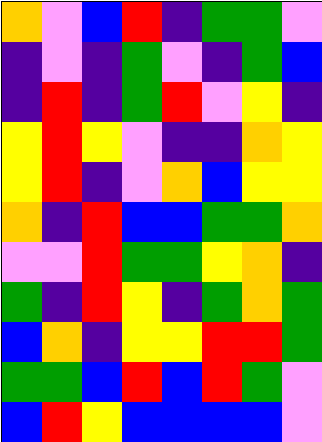[["orange", "violet", "blue", "red", "indigo", "green", "green", "violet"], ["indigo", "violet", "indigo", "green", "violet", "indigo", "green", "blue"], ["indigo", "red", "indigo", "green", "red", "violet", "yellow", "indigo"], ["yellow", "red", "yellow", "violet", "indigo", "indigo", "orange", "yellow"], ["yellow", "red", "indigo", "violet", "orange", "blue", "yellow", "yellow"], ["orange", "indigo", "red", "blue", "blue", "green", "green", "orange"], ["violet", "violet", "red", "green", "green", "yellow", "orange", "indigo"], ["green", "indigo", "red", "yellow", "indigo", "green", "orange", "green"], ["blue", "orange", "indigo", "yellow", "yellow", "red", "red", "green"], ["green", "green", "blue", "red", "blue", "red", "green", "violet"], ["blue", "red", "yellow", "blue", "blue", "blue", "blue", "violet"]]